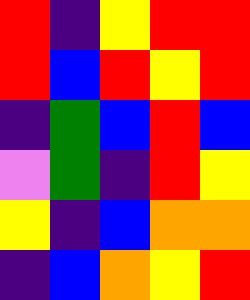[["red", "indigo", "yellow", "red", "red"], ["red", "blue", "red", "yellow", "red"], ["indigo", "green", "blue", "red", "blue"], ["violet", "green", "indigo", "red", "yellow"], ["yellow", "indigo", "blue", "orange", "orange"], ["indigo", "blue", "orange", "yellow", "red"]]